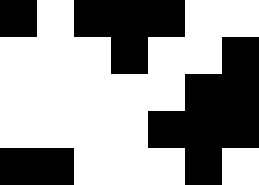[["black", "white", "black", "black", "black", "white", "white"], ["white", "white", "white", "black", "white", "white", "black"], ["white", "white", "white", "white", "white", "black", "black"], ["white", "white", "white", "white", "black", "black", "black"], ["black", "black", "white", "white", "white", "black", "white"]]